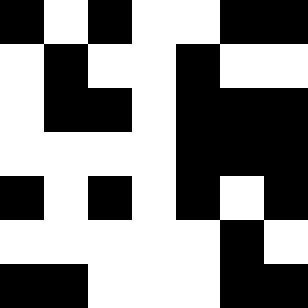[["black", "white", "black", "white", "white", "black", "black"], ["white", "black", "white", "white", "black", "white", "white"], ["white", "black", "black", "white", "black", "black", "black"], ["white", "white", "white", "white", "black", "black", "black"], ["black", "white", "black", "white", "black", "white", "black"], ["white", "white", "white", "white", "white", "black", "white"], ["black", "black", "white", "white", "white", "black", "black"]]